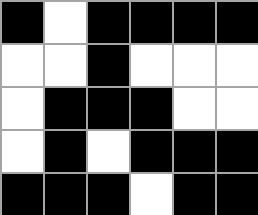[["black", "white", "black", "black", "black", "black"], ["white", "white", "black", "white", "white", "white"], ["white", "black", "black", "black", "white", "white"], ["white", "black", "white", "black", "black", "black"], ["black", "black", "black", "white", "black", "black"]]